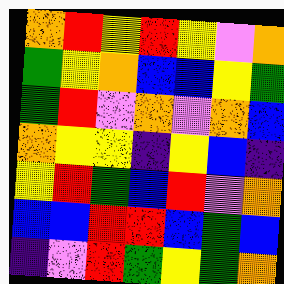[["orange", "red", "yellow", "red", "yellow", "violet", "orange"], ["green", "yellow", "orange", "blue", "blue", "yellow", "green"], ["green", "red", "violet", "orange", "violet", "orange", "blue"], ["orange", "yellow", "yellow", "indigo", "yellow", "blue", "indigo"], ["yellow", "red", "green", "blue", "red", "violet", "orange"], ["blue", "blue", "red", "red", "blue", "green", "blue"], ["indigo", "violet", "red", "green", "yellow", "green", "orange"]]